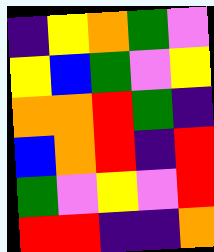[["indigo", "yellow", "orange", "green", "violet"], ["yellow", "blue", "green", "violet", "yellow"], ["orange", "orange", "red", "green", "indigo"], ["blue", "orange", "red", "indigo", "red"], ["green", "violet", "yellow", "violet", "red"], ["red", "red", "indigo", "indigo", "orange"]]